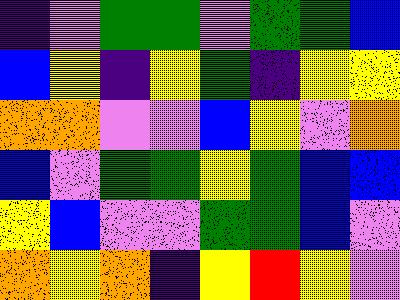[["indigo", "violet", "green", "green", "violet", "green", "green", "blue"], ["blue", "yellow", "indigo", "yellow", "green", "indigo", "yellow", "yellow"], ["orange", "orange", "violet", "violet", "blue", "yellow", "violet", "orange"], ["blue", "violet", "green", "green", "yellow", "green", "blue", "blue"], ["yellow", "blue", "violet", "violet", "green", "green", "blue", "violet"], ["orange", "yellow", "orange", "indigo", "yellow", "red", "yellow", "violet"]]